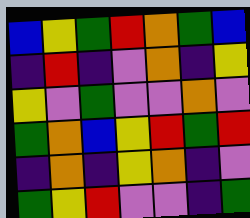[["blue", "yellow", "green", "red", "orange", "green", "blue"], ["indigo", "red", "indigo", "violet", "orange", "indigo", "yellow"], ["yellow", "violet", "green", "violet", "violet", "orange", "violet"], ["green", "orange", "blue", "yellow", "red", "green", "red"], ["indigo", "orange", "indigo", "yellow", "orange", "indigo", "violet"], ["green", "yellow", "red", "violet", "violet", "indigo", "green"]]